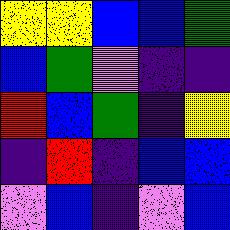[["yellow", "yellow", "blue", "blue", "green"], ["blue", "green", "violet", "indigo", "indigo"], ["red", "blue", "green", "indigo", "yellow"], ["indigo", "red", "indigo", "blue", "blue"], ["violet", "blue", "indigo", "violet", "blue"]]